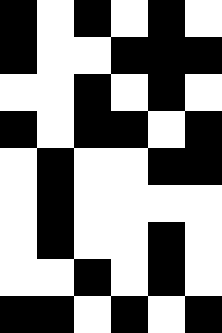[["black", "white", "black", "white", "black", "white"], ["black", "white", "white", "black", "black", "black"], ["white", "white", "black", "white", "black", "white"], ["black", "white", "black", "black", "white", "black"], ["white", "black", "white", "white", "black", "black"], ["white", "black", "white", "white", "white", "white"], ["white", "black", "white", "white", "black", "white"], ["white", "white", "black", "white", "black", "white"], ["black", "black", "white", "black", "white", "black"]]